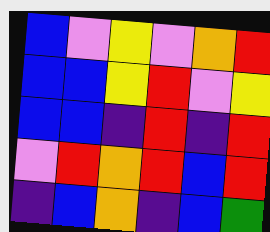[["blue", "violet", "yellow", "violet", "orange", "red"], ["blue", "blue", "yellow", "red", "violet", "yellow"], ["blue", "blue", "indigo", "red", "indigo", "red"], ["violet", "red", "orange", "red", "blue", "red"], ["indigo", "blue", "orange", "indigo", "blue", "green"]]